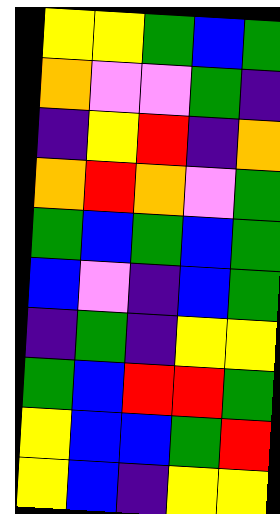[["yellow", "yellow", "green", "blue", "green"], ["orange", "violet", "violet", "green", "indigo"], ["indigo", "yellow", "red", "indigo", "orange"], ["orange", "red", "orange", "violet", "green"], ["green", "blue", "green", "blue", "green"], ["blue", "violet", "indigo", "blue", "green"], ["indigo", "green", "indigo", "yellow", "yellow"], ["green", "blue", "red", "red", "green"], ["yellow", "blue", "blue", "green", "red"], ["yellow", "blue", "indigo", "yellow", "yellow"]]